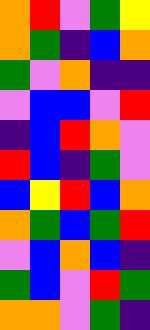[["orange", "red", "violet", "green", "yellow"], ["orange", "green", "indigo", "blue", "orange"], ["green", "violet", "orange", "indigo", "indigo"], ["violet", "blue", "blue", "violet", "red"], ["indigo", "blue", "red", "orange", "violet"], ["red", "blue", "indigo", "green", "violet"], ["blue", "yellow", "red", "blue", "orange"], ["orange", "green", "blue", "green", "red"], ["violet", "blue", "orange", "blue", "indigo"], ["green", "blue", "violet", "red", "green"], ["orange", "orange", "violet", "green", "indigo"]]